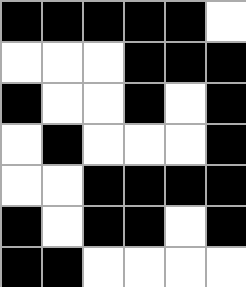[["black", "black", "black", "black", "black", "white"], ["white", "white", "white", "black", "black", "black"], ["black", "white", "white", "black", "white", "black"], ["white", "black", "white", "white", "white", "black"], ["white", "white", "black", "black", "black", "black"], ["black", "white", "black", "black", "white", "black"], ["black", "black", "white", "white", "white", "white"]]